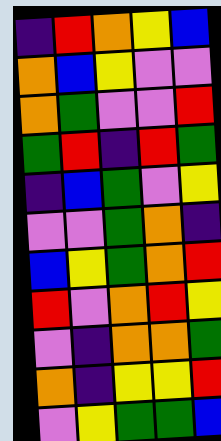[["indigo", "red", "orange", "yellow", "blue"], ["orange", "blue", "yellow", "violet", "violet"], ["orange", "green", "violet", "violet", "red"], ["green", "red", "indigo", "red", "green"], ["indigo", "blue", "green", "violet", "yellow"], ["violet", "violet", "green", "orange", "indigo"], ["blue", "yellow", "green", "orange", "red"], ["red", "violet", "orange", "red", "yellow"], ["violet", "indigo", "orange", "orange", "green"], ["orange", "indigo", "yellow", "yellow", "red"], ["violet", "yellow", "green", "green", "blue"]]